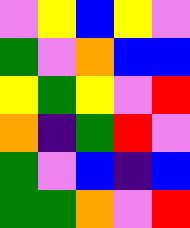[["violet", "yellow", "blue", "yellow", "violet"], ["green", "violet", "orange", "blue", "blue"], ["yellow", "green", "yellow", "violet", "red"], ["orange", "indigo", "green", "red", "violet"], ["green", "violet", "blue", "indigo", "blue"], ["green", "green", "orange", "violet", "red"]]